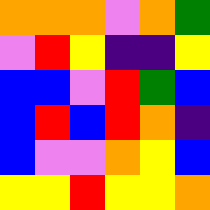[["orange", "orange", "orange", "violet", "orange", "green"], ["violet", "red", "yellow", "indigo", "indigo", "yellow"], ["blue", "blue", "violet", "red", "green", "blue"], ["blue", "red", "blue", "red", "orange", "indigo"], ["blue", "violet", "violet", "orange", "yellow", "blue"], ["yellow", "yellow", "red", "yellow", "yellow", "orange"]]